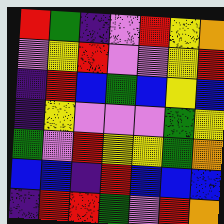[["red", "green", "indigo", "violet", "red", "yellow", "orange"], ["violet", "yellow", "red", "violet", "violet", "yellow", "red"], ["indigo", "red", "blue", "green", "blue", "yellow", "blue"], ["indigo", "yellow", "violet", "violet", "violet", "green", "yellow"], ["green", "violet", "red", "yellow", "yellow", "green", "orange"], ["blue", "blue", "indigo", "red", "blue", "blue", "blue"], ["indigo", "red", "red", "green", "violet", "red", "orange"]]